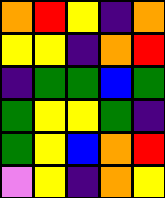[["orange", "red", "yellow", "indigo", "orange"], ["yellow", "yellow", "indigo", "orange", "red"], ["indigo", "green", "green", "blue", "green"], ["green", "yellow", "yellow", "green", "indigo"], ["green", "yellow", "blue", "orange", "red"], ["violet", "yellow", "indigo", "orange", "yellow"]]